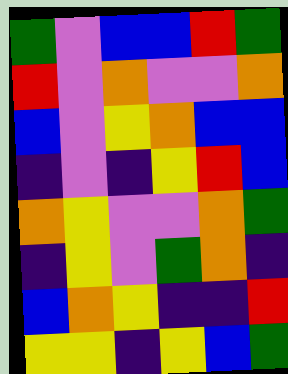[["green", "violet", "blue", "blue", "red", "green"], ["red", "violet", "orange", "violet", "violet", "orange"], ["blue", "violet", "yellow", "orange", "blue", "blue"], ["indigo", "violet", "indigo", "yellow", "red", "blue"], ["orange", "yellow", "violet", "violet", "orange", "green"], ["indigo", "yellow", "violet", "green", "orange", "indigo"], ["blue", "orange", "yellow", "indigo", "indigo", "red"], ["yellow", "yellow", "indigo", "yellow", "blue", "green"]]